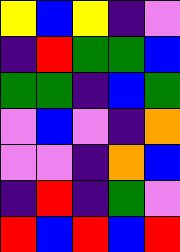[["yellow", "blue", "yellow", "indigo", "violet"], ["indigo", "red", "green", "green", "blue"], ["green", "green", "indigo", "blue", "green"], ["violet", "blue", "violet", "indigo", "orange"], ["violet", "violet", "indigo", "orange", "blue"], ["indigo", "red", "indigo", "green", "violet"], ["red", "blue", "red", "blue", "red"]]